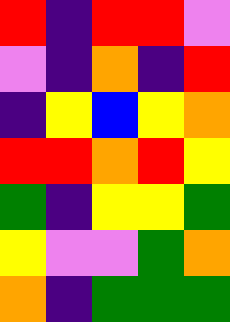[["red", "indigo", "red", "red", "violet"], ["violet", "indigo", "orange", "indigo", "red"], ["indigo", "yellow", "blue", "yellow", "orange"], ["red", "red", "orange", "red", "yellow"], ["green", "indigo", "yellow", "yellow", "green"], ["yellow", "violet", "violet", "green", "orange"], ["orange", "indigo", "green", "green", "green"]]